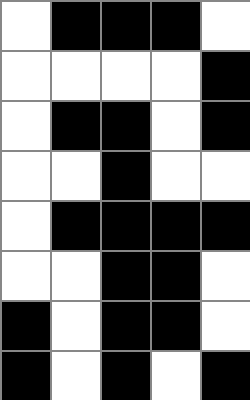[["white", "black", "black", "black", "white"], ["white", "white", "white", "white", "black"], ["white", "black", "black", "white", "black"], ["white", "white", "black", "white", "white"], ["white", "black", "black", "black", "black"], ["white", "white", "black", "black", "white"], ["black", "white", "black", "black", "white"], ["black", "white", "black", "white", "black"]]